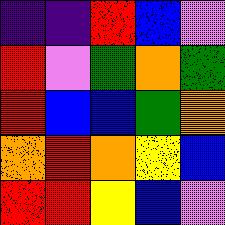[["indigo", "indigo", "red", "blue", "violet"], ["red", "violet", "green", "orange", "green"], ["red", "blue", "blue", "green", "orange"], ["orange", "red", "orange", "yellow", "blue"], ["red", "red", "yellow", "blue", "violet"]]